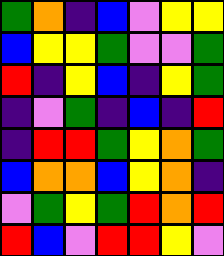[["green", "orange", "indigo", "blue", "violet", "yellow", "yellow"], ["blue", "yellow", "yellow", "green", "violet", "violet", "green"], ["red", "indigo", "yellow", "blue", "indigo", "yellow", "green"], ["indigo", "violet", "green", "indigo", "blue", "indigo", "red"], ["indigo", "red", "red", "green", "yellow", "orange", "green"], ["blue", "orange", "orange", "blue", "yellow", "orange", "indigo"], ["violet", "green", "yellow", "green", "red", "orange", "red"], ["red", "blue", "violet", "red", "red", "yellow", "violet"]]